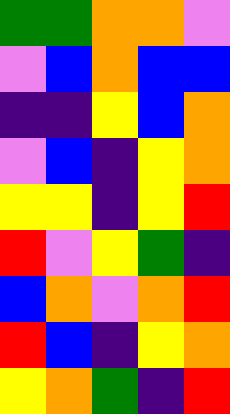[["green", "green", "orange", "orange", "violet"], ["violet", "blue", "orange", "blue", "blue"], ["indigo", "indigo", "yellow", "blue", "orange"], ["violet", "blue", "indigo", "yellow", "orange"], ["yellow", "yellow", "indigo", "yellow", "red"], ["red", "violet", "yellow", "green", "indigo"], ["blue", "orange", "violet", "orange", "red"], ["red", "blue", "indigo", "yellow", "orange"], ["yellow", "orange", "green", "indigo", "red"]]